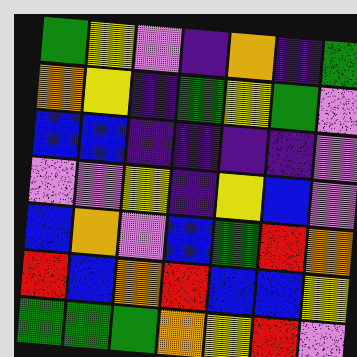[["green", "yellow", "violet", "indigo", "orange", "indigo", "green"], ["orange", "yellow", "indigo", "green", "yellow", "green", "violet"], ["blue", "blue", "indigo", "indigo", "indigo", "indigo", "violet"], ["violet", "violet", "yellow", "indigo", "yellow", "blue", "violet"], ["blue", "orange", "violet", "blue", "green", "red", "orange"], ["red", "blue", "orange", "red", "blue", "blue", "yellow"], ["green", "green", "green", "orange", "yellow", "red", "violet"]]